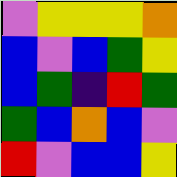[["violet", "yellow", "yellow", "yellow", "orange"], ["blue", "violet", "blue", "green", "yellow"], ["blue", "green", "indigo", "red", "green"], ["green", "blue", "orange", "blue", "violet"], ["red", "violet", "blue", "blue", "yellow"]]